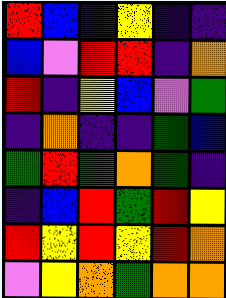[["red", "blue", "indigo", "yellow", "indigo", "indigo"], ["blue", "violet", "red", "red", "indigo", "orange"], ["red", "indigo", "yellow", "blue", "violet", "green"], ["indigo", "orange", "indigo", "indigo", "green", "blue"], ["green", "red", "green", "orange", "green", "indigo"], ["indigo", "blue", "red", "green", "red", "yellow"], ["red", "yellow", "red", "yellow", "red", "orange"], ["violet", "yellow", "orange", "green", "orange", "orange"]]